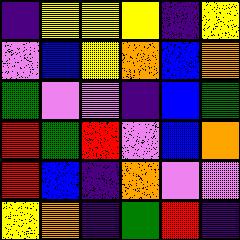[["indigo", "yellow", "yellow", "yellow", "indigo", "yellow"], ["violet", "blue", "yellow", "orange", "blue", "orange"], ["green", "violet", "violet", "indigo", "blue", "green"], ["red", "green", "red", "violet", "blue", "orange"], ["red", "blue", "indigo", "orange", "violet", "violet"], ["yellow", "orange", "indigo", "green", "red", "indigo"]]